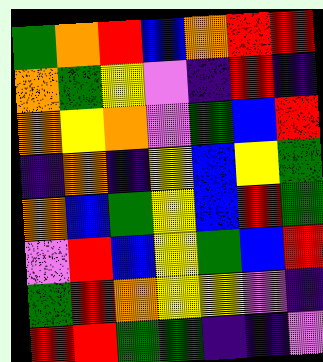[["green", "orange", "red", "blue", "orange", "red", "red"], ["orange", "green", "yellow", "violet", "indigo", "red", "indigo"], ["orange", "yellow", "orange", "violet", "green", "blue", "red"], ["indigo", "orange", "indigo", "yellow", "blue", "yellow", "green"], ["orange", "blue", "green", "yellow", "blue", "red", "green"], ["violet", "red", "blue", "yellow", "green", "blue", "red"], ["green", "red", "orange", "yellow", "yellow", "violet", "indigo"], ["red", "red", "green", "green", "indigo", "indigo", "violet"]]